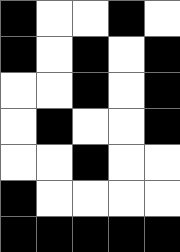[["black", "white", "white", "black", "white"], ["black", "white", "black", "white", "black"], ["white", "white", "black", "white", "black"], ["white", "black", "white", "white", "black"], ["white", "white", "black", "white", "white"], ["black", "white", "white", "white", "white"], ["black", "black", "black", "black", "black"]]